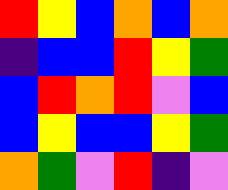[["red", "yellow", "blue", "orange", "blue", "orange"], ["indigo", "blue", "blue", "red", "yellow", "green"], ["blue", "red", "orange", "red", "violet", "blue"], ["blue", "yellow", "blue", "blue", "yellow", "green"], ["orange", "green", "violet", "red", "indigo", "violet"]]